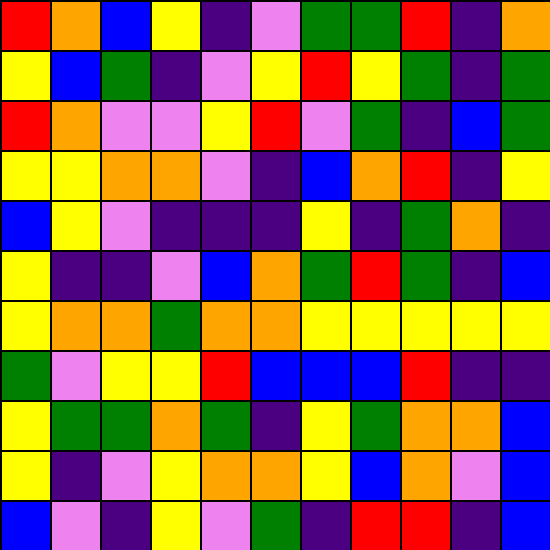[["red", "orange", "blue", "yellow", "indigo", "violet", "green", "green", "red", "indigo", "orange"], ["yellow", "blue", "green", "indigo", "violet", "yellow", "red", "yellow", "green", "indigo", "green"], ["red", "orange", "violet", "violet", "yellow", "red", "violet", "green", "indigo", "blue", "green"], ["yellow", "yellow", "orange", "orange", "violet", "indigo", "blue", "orange", "red", "indigo", "yellow"], ["blue", "yellow", "violet", "indigo", "indigo", "indigo", "yellow", "indigo", "green", "orange", "indigo"], ["yellow", "indigo", "indigo", "violet", "blue", "orange", "green", "red", "green", "indigo", "blue"], ["yellow", "orange", "orange", "green", "orange", "orange", "yellow", "yellow", "yellow", "yellow", "yellow"], ["green", "violet", "yellow", "yellow", "red", "blue", "blue", "blue", "red", "indigo", "indigo"], ["yellow", "green", "green", "orange", "green", "indigo", "yellow", "green", "orange", "orange", "blue"], ["yellow", "indigo", "violet", "yellow", "orange", "orange", "yellow", "blue", "orange", "violet", "blue"], ["blue", "violet", "indigo", "yellow", "violet", "green", "indigo", "red", "red", "indigo", "blue"]]